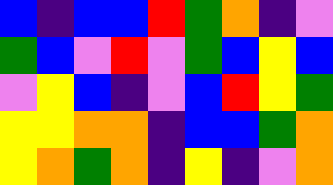[["blue", "indigo", "blue", "blue", "red", "green", "orange", "indigo", "violet"], ["green", "blue", "violet", "red", "violet", "green", "blue", "yellow", "blue"], ["violet", "yellow", "blue", "indigo", "violet", "blue", "red", "yellow", "green"], ["yellow", "yellow", "orange", "orange", "indigo", "blue", "blue", "green", "orange"], ["yellow", "orange", "green", "orange", "indigo", "yellow", "indigo", "violet", "orange"]]